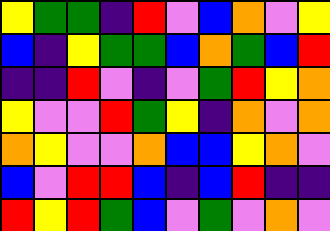[["yellow", "green", "green", "indigo", "red", "violet", "blue", "orange", "violet", "yellow"], ["blue", "indigo", "yellow", "green", "green", "blue", "orange", "green", "blue", "red"], ["indigo", "indigo", "red", "violet", "indigo", "violet", "green", "red", "yellow", "orange"], ["yellow", "violet", "violet", "red", "green", "yellow", "indigo", "orange", "violet", "orange"], ["orange", "yellow", "violet", "violet", "orange", "blue", "blue", "yellow", "orange", "violet"], ["blue", "violet", "red", "red", "blue", "indigo", "blue", "red", "indigo", "indigo"], ["red", "yellow", "red", "green", "blue", "violet", "green", "violet", "orange", "violet"]]